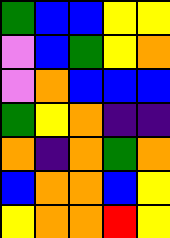[["green", "blue", "blue", "yellow", "yellow"], ["violet", "blue", "green", "yellow", "orange"], ["violet", "orange", "blue", "blue", "blue"], ["green", "yellow", "orange", "indigo", "indigo"], ["orange", "indigo", "orange", "green", "orange"], ["blue", "orange", "orange", "blue", "yellow"], ["yellow", "orange", "orange", "red", "yellow"]]